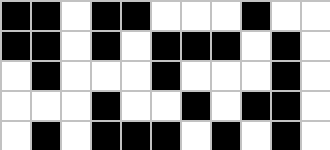[["black", "black", "white", "black", "black", "white", "white", "white", "black", "white", "white"], ["black", "black", "white", "black", "white", "black", "black", "black", "white", "black", "white"], ["white", "black", "white", "white", "white", "black", "white", "white", "white", "black", "white"], ["white", "white", "white", "black", "white", "white", "black", "white", "black", "black", "white"], ["white", "black", "white", "black", "black", "black", "white", "black", "white", "black", "white"]]